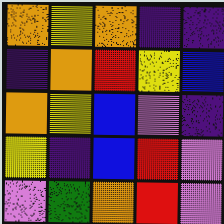[["orange", "yellow", "orange", "indigo", "indigo"], ["indigo", "orange", "red", "yellow", "blue"], ["orange", "yellow", "blue", "violet", "indigo"], ["yellow", "indigo", "blue", "red", "violet"], ["violet", "green", "orange", "red", "violet"]]